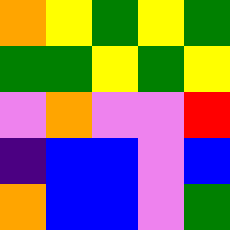[["orange", "yellow", "green", "yellow", "green"], ["green", "green", "yellow", "green", "yellow"], ["violet", "orange", "violet", "violet", "red"], ["indigo", "blue", "blue", "violet", "blue"], ["orange", "blue", "blue", "violet", "green"]]